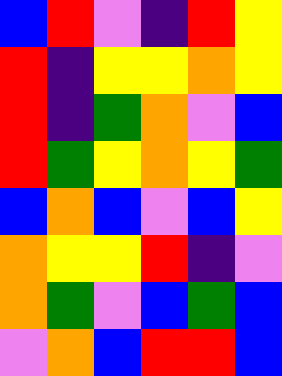[["blue", "red", "violet", "indigo", "red", "yellow"], ["red", "indigo", "yellow", "yellow", "orange", "yellow"], ["red", "indigo", "green", "orange", "violet", "blue"], ["red", "green", "yellow", "orange", "yellow", "green"], ["blue", "orange", "blue", "violet", "blue", "yellow"], ["orange", "yellow", "yellow", "red", "indigo", "violet"], ["orange", "green", "violet", "blue", "green", "blue"], ["violet", "orange", "blue", "red", "red", "blue"]]